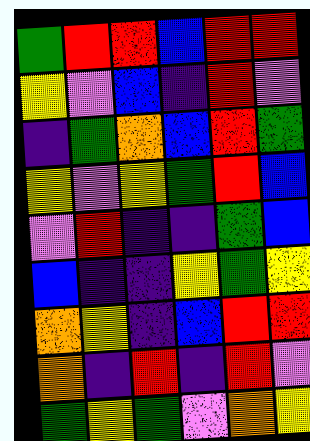[["green", "red", "red", "blue", "red", "red"], ["yellow", "violet", "blue", "indigo", "red", "violet"], ["indigo", "green", "orange", "blue", "red", "green"], ["yellow", "violet", "yellow", "green", "red", "blue"], ["violet", "red", "indigo", "indigo", "green", "blue"], ["blue", "indigo", "indigo", "yellow", "green", "yellow"], ["orange", "yellow", "indigo", "blue", "red", "red"], ["orange", "indigo", "red", "indigo", "red", "violet"], ["green", "yellow", "green", "violet", "orange", "yellow"]]